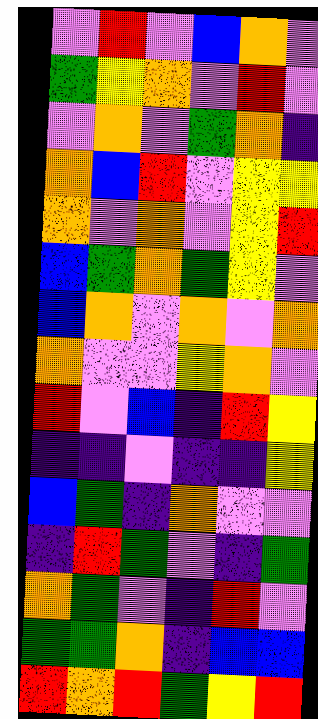[["violet", "red", "violet", "blue", "orange", "violet"], ["green", "yellow", "orange", "violet", "red", "violet"], ["violet", "orange", "violet", "green", "orange", "indigo"], ["orange", "blue", "red", "violet", "yellow", "yellow"], ["orange", "violet", "orange", "violet", "yellow", "red"], ["blue", "green", "orange", "green", "yellow", "violet"], ["blue", "orange", "violet", "orange", "violet", "orange"], ["orange", "violet", "violet", "yellow", "orange", "violet"], ["red", "violet", "blue", "indigo", "red", "yellow"], ["indigo", "indigo", "violet", "indigo", "indigo", "yellow"], ["blue", "green", "indigo", "orange", "violet", "violet"], ["indigo", "red", "green", "violet", "indigo", "green"], ["orange", "green", "violet", "indigo", "red", "violet"], ["green", "green", "orange", "indigo", "blue", "blue"], ["red", "orange", "red", "green", "yellow", "red"]]